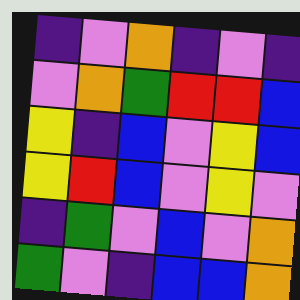[["indigo", "violet", "orange", "indigo", "violet", "indigo"], ["violet", "orange", "green", "red", "red", "blue"], ["yellow", "indigo", "blue", "violet", "yellow", "blue"], ["yellow", "red", "blue", "violet", "yellow", "violet"], ["indigo", "green", "violet", "blue", "violet", "orange"], ["green", "violet", "indigo", "blue", "blue", "orange"]]